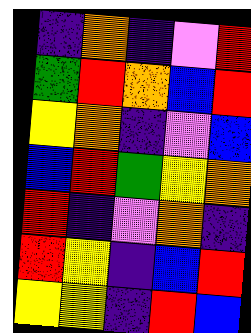[["indigo", "orange", "indigo", "violet", "red"], ["green", "red", "orange", "blue", "red"], ["yellow", "orange", "indigo", "violet", "blue"], ["blue", "red", "green", "yellow", "orange"], ["red", "indigo", "violet", "orange", "indigo"], ["red", "yellow", "indigo", "blue", "red"], ["yellow", "yellow", "indigo", "red", "blue"]]